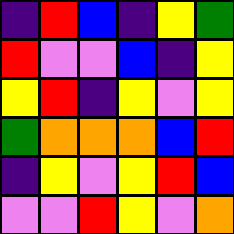[["indigo", "red", "blue", "indigo", "yellow", "green"], ["red", "violet", "violet", "blue", "indigo", "yellow"], ["yellow", "red", "indigo", "yellow", "violet", "yellow"], ["green", "orange", "orange", "orange", "blue", "red"], ["indigo", "yellow", "violet", "yellow", "red", "blue"], ["violet", "violet", "red", "yellow", "violet", "orange"]]